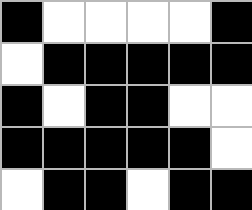[["black", "white", "white", "white", "white", "black"], ["white", "black", "black", "black", "black", "black"], ["black", "white", "black", "black", "white", "white"], ["black", "black", "black", "black", "black", "white"], ["white", "black", "black", "white", "black", "black"]]